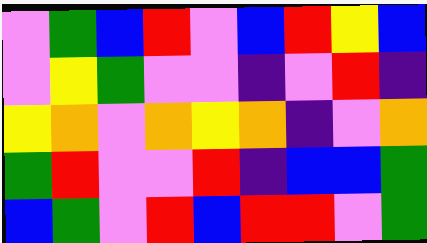[["violet", "green", "blue", "red", "violet", "blue", "red", "yellow", "blue"], ["violet", "yellow", "green", "violet", "violet", "indigo", "violet", "red", "indigo"], ["yellow", "orange", "violet", "orange", "yellow", "orange", "indigo", "violet", "orange"], ["green", "red", "violet", "violet", "red", "indigo", "blue", "blue", "green"], ["blue", "green", "violet", "red", "blue", "red", "red", "violet", "green"]]